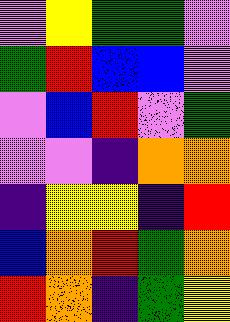[["violet", "yellow", "green", "green", "violet"], ["green", "red", "blue", "blue", "violet"], ["violet", "blue", "red", "violet", "green"], ["violet", "violet", "indigo", "orange", "orange"], ["indigo", "yellow", "yellow", "indigo", "red"], ["blue", "orange", "red", "green", "orange"], ["red", "orange", "indigo", "green", "yellow"]]